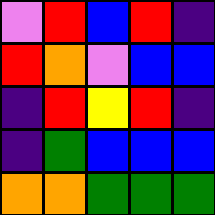[["violet", "red", "blue", "red", "indigo"], ["red", "orange", "violet", "blue", "blue"], ["indigo", "red", "yellow", "red", "indigo"], ["indigo", "green", "blue", "blue", "blue"], ["orange", "orange", "green", "green", "green"]]